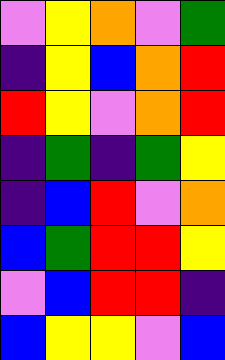[["violet", "yellow", "orange", "violet", "green"], ["indigo", "yellow", "blue", "orange", "red"], ["red", "yellow", "violet", "orange", "red"], ["indigo", "green", "indigo", "green", "yellow"], ["indigo", "blue", "red", "violet", "orange"], ["blue", "green", "red", "red", "yellow"], ["violet", "blue", "red", "red", "indigo"], ["blue", "yellow", "yellow", "violet", "blue"]]